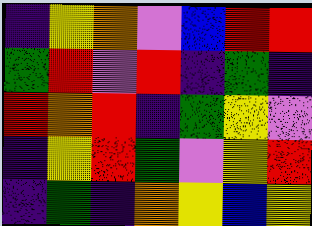[["indigo", "yellow", "orange", "violet", "blue", "red", "red"], ["green", "red", "violet", "red", "indigo", "green", "indigo"], ["red", "orange", "red", "indigo", "green", "yellow", "violet"], ["indigo", "yellow", "red", "green", "violet", "yellow", "red"], ["indigo", "green", "indigo", "orange", "yellow", "blue", "yellow"]]